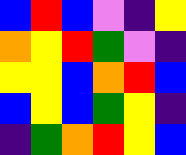[["blue", "red", "blue", "violet", "indigo", "yellow"], ["orange", "yellow", "red", "green", "violet", "indigo"], ["yellow", "yellow", "blue", "orange", "red", "blue"], ["blue", "yellow", "blue", "green", "yellow", "indigo"], ["indigo", "green", "orange", "red", "yellow", "blue"]]